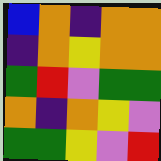[["blue", "orange", "indigo", "orange", "orange"], ["indigo", "orange", "yellow", "orange", "orange"], ["green", "red", "violet", "green", "green"], ["orange", "indigo", "orange", "yellow", "violet"], ["green", "green", "yellow", "violet", "red"]]